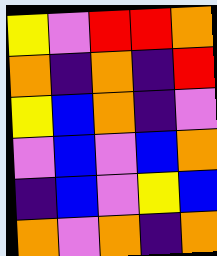[["yellow", "violet", "red", "red", "orange"], ["orange", "indigo", "orange", "indigo", "red"], ["yellow", "blue", "orange", "indigo", "violet"], ["violet", "blue", "violet", "blue", "orange"], ["indigo", "blue", "violet", "yellow", "blue"], ["orange", "violet", "orange", "indigo", "orange"]]